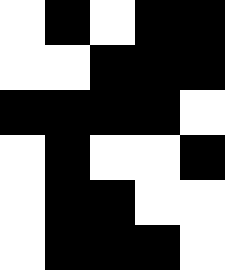[["white", "black", "white", "black", "black"], ["white", "white", "black", "black", "black"], ["black", "black", "black", "black", "white"], ["white", "black", "white", "white", "black"], ["white", "black", "black", "white", "white"], ["white", "black", "black", "black", "white"]]